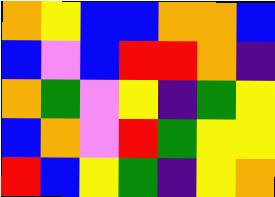[["orange", "yellow", "blue", "blue", "orange", "orange", "blue"], ["blue", "violet", "blue", "red", "red", "orange", "indigo"], ["orange", "green", "violet", "yellow", "indigo", "green", "yellow"], ["blue", "orange", "violet", "red", "green", "yellow", "yellow"], ["red", "blue", "yellow", "green", "indigo", "yellow", "orange"]]